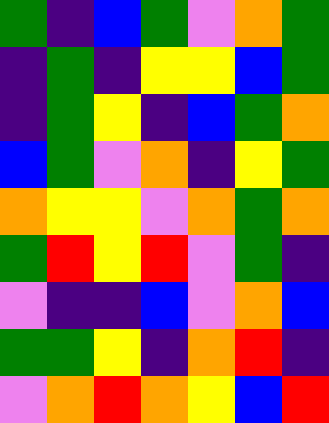[["green", "indigo", "blue", "green", "violet", "orange", "green"], ["indigo", "green", "indigo", "yellow", "yellow", "blue", "green"], ["indigo", "green", "yellow", "indigo", "blue", "green", "orange"], ["blue", "green", "violet", "orange", "indigo", "yellow", "green"], ["orange", "yellow", "yellow", "violet", "orange", "green", "orange"], ["green", "red", "yellow", "red", "violet", "green", "indigo"], ["violet", "indigo", "indigo", "blue", "violet", "orange", "blue"], ["green", "green", "yellow", "indigo", "orange", "red", "indigo"], ["violet", "orange", "red", "orange", "yellow", "blue", "red"]]